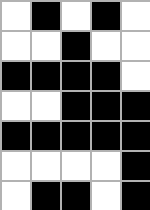[["white", "black", "white", "black", "white"], ["white", "white", "black", "white", "white"], ["black", "black", "black", "black", "white"], ["white", "white", "black", "black", "black"], ["black", "black", "black", "black", "black"], ["white", "white", "white", "white", "black"], ["white", "black", "black", "white", "black"]]